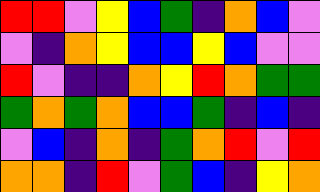[["red", "red", "violet", "yellow", "blue", "green", "indigo", "orange", "blue", "violet"], ["violet", "indigo", "orange", "yellow", "blue", "blue", "yellow", "blue", "violet", "violet"], ["red", "violet", "indigo", "indigo", "orange", "yellow", "red", "orange", "green", "green"], ["green", "orange", "green", "orange", "blue", "blue", "green", "indigo", "blue", "indigo"], ["violet", "blue", "indigo", "orange", "indigo", "green", "orange", "red", "violet", "red"], ["orange", "orange", "indigo", "red", "violet", "green", "blue", "indigo", "yellow", "orange"]]